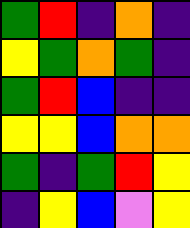[["green", "red", "indigo", "orange", "indigo"], ["yellow", "green", "orange", "green", "indigo"], ["green", "red", "blue", "indigo", "indigo"], ["yellow", "yellow", "blue", "orange", "orange"], ["green", "indigo", "green", "red", "yellow"], ["indigo", "yellow", "blue", "violet", "yellow"]]